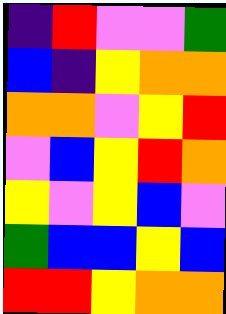[["indigo", "red", "violet", "violet", "green"], ["blue", "indigo", "yellow", "orange", "orange"], ["orange", "orange", "violet", "yellow", "red"], ["violet", "blue", "yellow", "red", "orange"], ["yellow", "violet", "yellow", "blue", "violet"], ["green", "blue", "blue", "yellow", "blue"], ["red", "red", "yellow", "orange", "orange"]]